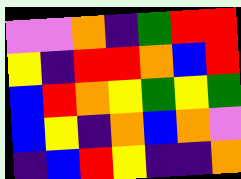[["violet", "violet", "orange", "indigo", "green", "red", "red"], ["yellow", "indigo", "red", "red", "orange", "blue", "red"], ["blue", "red", "orange", "yellow", "green", "yellow", "green"], ["blue", "yellow", "indigo", "orange", "blue", "orange", "violet"], ["indigo", "blue", "red", "yellow", "indigo", "indigo", "orange"]]